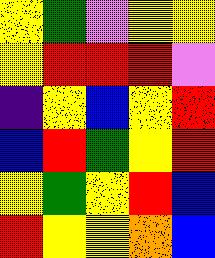[["yellow", "green", "violet", "yellow", "yellow"], ["yellow", "red", "red", "red", "violet"], ["indigo", "yellow", "blue", "yellow", "red"], ["blue", "red", "green", "yellow", "red"], ["yellow", "green", "yellow", "red", "blue"], ["red", "yellow", "yellow", "orange", "blue"]]